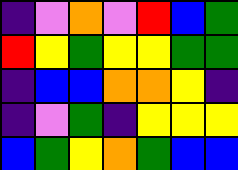[["indigo", "violet", "orange", "violet", "red", "blue", "green"], ["red", "yellow", "green", "yellow", "yellow", "green", "green"], ["indigo", "blue", "blue", "orange", "orange", "yellow", "indigo"], ["indigo", "violet", "green", "indigo", "yellow", "yellow", "yellow"], ["blue", "green", "yellow", "orange", "green", "blue", "blue"]]